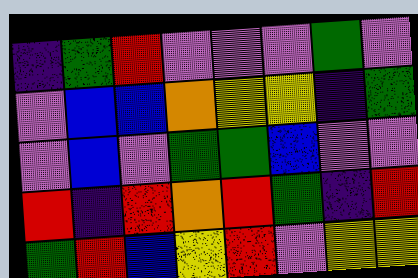[["indigo", "green", "red", "violet", "violet", "violet", "green", "violet"], ["violet", "blue", "blue", "orange", "yellow", "yellow", "indigo", "green"], ["violet", "blue", "violet", "green", "green", "blue", "violet", "violet"], ["red", "indigo", "red", "orange", "red", "green", "indigo", "red"], ["green", "red", "blue", "yellow", "red", "violet", "yellow", "yellow"]]